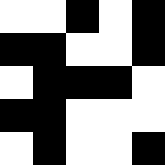[["white", "white", "black", "white", "black"], ["black", "black", "white", "white", "black"], ["white", "black", "black", "black", "white"], ["black", "black", "white", "white", "white"], ["white", "black", "white", "white", "black"]]